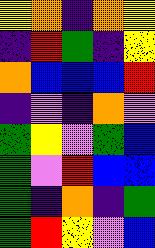[["yellow", "orange", "indigo", "orange", "yellow"], ["indigo", "red", "green", "indigo", "yellow"], ["orange", "blue", "blue", "blue", "red"], ["indigo", "violet", "indigo", "orange", "violet"], ["green", "yellow", "violet", "green", "blue"], ["green", "violet", "red", "blue", "blue"], ["green", "indigo", "orange", "indigo", "green"], ["green", "red", "yellow", "violet", "blue"]]